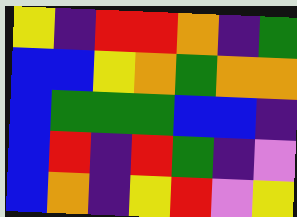[["yellow", "indigo", "red", "red", "orange", "indigo", "green"], ["blue", "blue", "yellow", "orange", "green", "orange", "orange"], ["blue", "green", "green", "green", "blue", "blue", "indigo"], ["blue", "red", "indigo", "red", "green", "indigo", "violet"], ["blue", "orange", "indigo", "yellow", "red", "violet", "yellow"]]